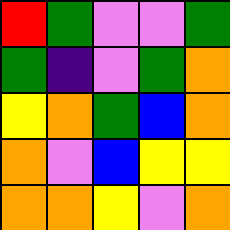[["red", "green", "violet", "violet", "green"], ["green", "indigo", "violet", "green", "orange"], ["yellow", "orange", "green", "blue", "orange"], ["orange", "violet", "blue", "yellow", "yellow"], ["orange", "orange", "yellow", "violet", "orange"]]